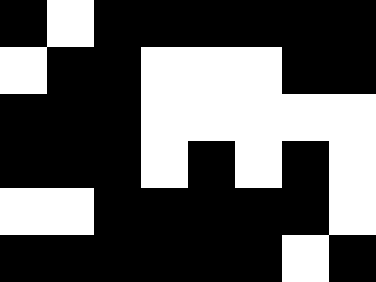[["black", "white", "black", "black", "black", "black", "black", "black"], ["white", "black", "black", "white", "white", "white", "black", "black"], ["black", "black", "black", "white", "white", "white", "white", "white"], ["black", "black", "black", "white", "black", "white", "black", "white"], ["white", "white", "black", "black", "black", "black", "black", "white"], ["black", "black", "black", "black", "black", "black", "white", "black"]]